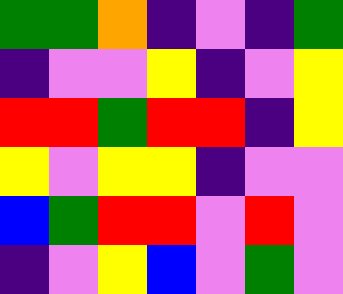[["green", "green", "orange", "indigo", "violet", "indigo", "green"], ["indigo", "violet", "violet", "yellow", "indigo", "violet", "yellow"], ["red", "red", "green", "red", "red", "indigo", "yellow"], ["yellow", "violet", "yellow", "yellow", "indigo", "violet", "violet"], ["blue", "green", "red", "red", "violet", "red", "violet"], ["indigo", "violet", "yellow", "blue", "violet", "green", "violet"]]